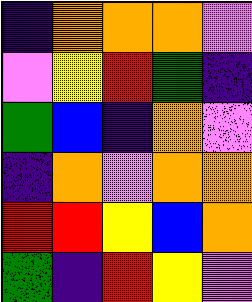[["indigo", "orange", "orange", "orange", "violet"], ["violet", "yellow", "red", "green", "indigo"], ["green", "blue", "indigo", "orange", "violet"], ["indigo", "orange", "violet", "orange", "orange"], ["red", "red", "yellow", "blue", "orange"], ["green", "indigo", "red", "yellow", "violet"]]